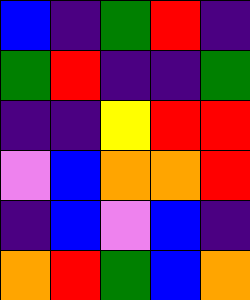[["blue", "indigo", "green", "red", "indigo"], ["green", "red", "indigo", "indigo", "green"], ["indigo", "indigo", "yellow", "red", "red"], ["violet", "blue", "orange", "orange", "red"], ["indigo", "blue", "violet", "blue", "indigo"], ["orange", "red", "green", "blue", "orange"]]